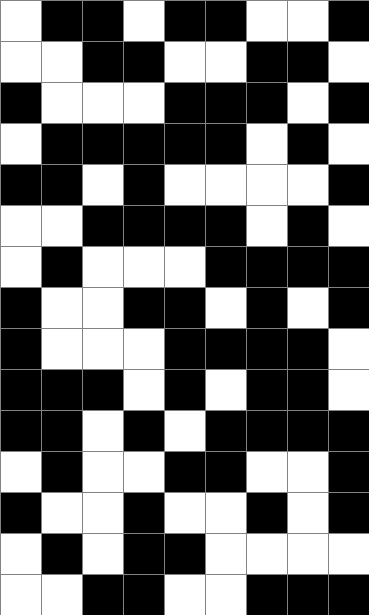[["white", "black", "black", "white", "black", "black", "white", "white", "black"], ["white", "white", "black", "black", "white", "white", "black", "black", "white"], ["black", "white", "white", "white", "black", "black", "black", "white", "black"], ["white", "black", "black", "black", "black", "black", "white", "black", "white"], ["black", "black", "white", "black", "white", "white", "white", "white", "black"], ["white", "white", "black", "black", "black", "black", "white", "black", "white"], ["white", "black", "white", "white", "white", "black", "black", "black", "black"], ["black", "white", "white", "black", "black", "white", "black", "white", "black"], ["black", "white", "white", "white", "black", "black", "black", "black", "white"], ["black", "black", "black", "white", "black", "white", "black", "black", "white"], ["black", "black", "white", "black", "white", "black", "black", "black", "black"], ["white", "black", "white", "white", "black", "black", "white", "white", "black"], ["black", "white", "white", "black", "white", "white", "black", "white", "black"], ["white", "black", "white", "black", "black", "white", "white", "white", "white"], ["white", "white", "black", "black", "white", "white", "black", "black", "black"]]